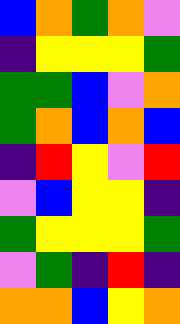[["blue", "orange", "green", "orange", "violet"], ["indigo", "yellow", "yellow", "yellow", "green"], ["green", "green", "blue", "violet", "orange"], ["green", "orange", "blue", "orange", "blue"], ["indigo", "red", "yellow", "violet", "red"], ["violet", "blue", "yellow", "yellow", "indigo"], ["green", "yellow", "yellow", "yellow", "green"], ["violet", "green", "indigo", "red", "indigo"], ["orange", "orange", "blue", "yellow", "orange"]]